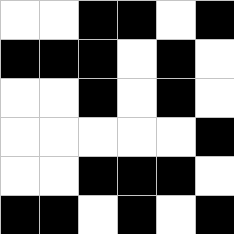[["white", "white", "black", "black", "white", "black"], ["black", "black", "black", "white", "black", "white"], ["white", "white", "black", "white", "black", "white"], ["white", "white", "white", "white", "white", "black"], ["white", "white", "black", "black", "black", "white"], ["black", "black", "white", "black", "white", "black"]]